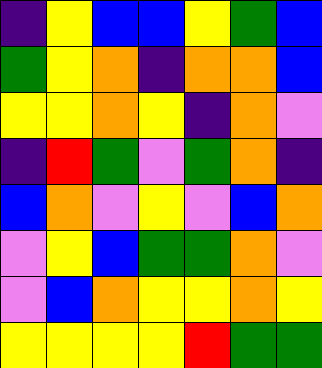[["indigo", "yellow", "blue", "blue", "yellow", "green", "blue"], ["green", "yellow", "orange", "indigo", "orange", "orange", "blue"], ["yellow", "yellow", "orange", "yellow", "indigo", "orange", "violet"], ["indigo", "red", "green", "violet", "green", "orange", "indigo"], ["blue", "orange", "violet", "yellow", "violet", "blue", "orange"], ["violet", "yellow", "blue", "green", "green", "orange", "violet"], ["violet", "blue", "orange", "yellow", "yellow", "orange", "yellow"], ["yellow", "yellow", "yellow", "yellow", "red", "green", "green"]]